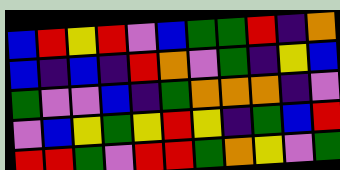[["blue", "red", "yellow", "red", "violet", "blue", "green", "green", "red", "indigo", "orange"], ["blue", "indigo", "blue", "indigo", "red", "orange", "violet", "green", "indigo", "yellow", "blue"], ["green", "violet", "violet", "blue", "indigo", "green", "orange", "orange", "orange", "indigo", "violet"], ["violet", "blue", "yellow", "green", "yellow", "red", "yellow", "indigo", "green", "blue", "red"], ["red", "red", "green", "violet", "red", "red", "green", "orange", "yellow", "violet", "green"]]